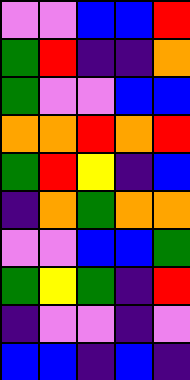[["violet", "violet", "blue", "blue", "red"], ["green", "red", "indigo", "indigo", "orange"], ["green", "violet", "violet", "blue", "blue"], ["orange", "orange", "red", "orange", "red"], ["green", "red", "yellow", "indigo", "blue"], ["indigo", "orange", "green", "orange", "orange"], ["violet", "violet", "blue", "blue", "green"], ["green", "yellow", "green", "indigo", "red"], ["indigo", "violet", "violet", "indigo", "violet"], ["blue", "blue", "indigo", "blue", "indigo"]]